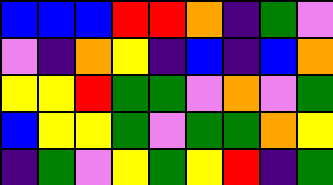[["blue", "blue", "blue", "red", "red", "orange", "indigo", "green", "violet"], ["violet", "indigo", "orange", "yellow", "indigo", "blue", "indigo", "blue", "orange"], ["yellow", "yellow", "red", "green", "green", "violet", "orange", "violet", "green"], ["blue", "yellow", "yellow", "green", "violet", "green", "green", "orange", "yellow"], ["indigo", "green", "violet", "yellow", "green", "yellow", "red", "indigo", "green"]]